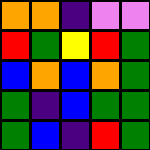[["orange", "orange", "indigo", "violet", "violet"], ["red", "green", "yellow", "red", "green"], ["blue", "orange", "blue", "orange", "green"], ["green", "indigo", "blue", "green", "green"], ["green", "blue", "indigo", "red", "green"]]